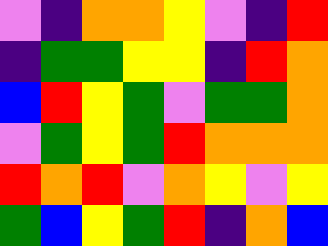[["violet", "indigo", "orange", "orange", "yellow", "violet", "indigo", "red"], ["indigo", "green", "green", "yellow", "yellow", "indigo", "red", "orange"], ["blue", "red", "yellow", "green", "violet", "green", "green", "orange"], ["violet", "green", "yellow", "green", "red", "orange", "orange", "orange"], ["red", "orange", "red", "violet", "orange", "yellow", "violet", "yellow"], ["green", "blue", "yellow", "green", "red", "indigo", "orange", "blue"]]